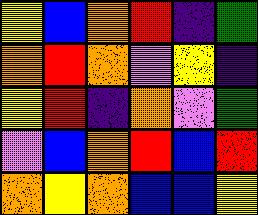[["yellow", "blue", "orange", "red", "indigo", "green"], ["orange", "red", "orange", "violet", "yellow", "indigo"], ["yellow", "red", "indigo", "orange", "violet", "green"], ["violet", "blue", "orange", "red", "blue", "red"], ["orange", "yellow", "orange", "blue", "blue", "yellow"]]